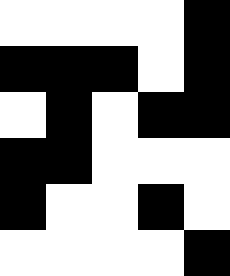[["white", "white", "white", "white", "black"], ["black", "black", "black", "white", "black"], ["white", "black", "white", "black", "black"], ["black", "black", "white", "white", "white"], ["black", "white", "white", "black", "white"], ["white", "white", "white", "white", "black"]]